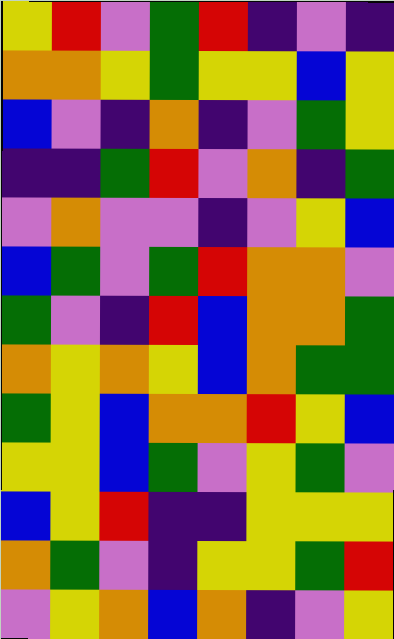[["yellow", "red", "violet", "green", "red", "indigo", "violet", "indigo"], ["orange", "orange", "yellow", "green", "yellow", "yellow", "blue", "yellow"], ["blue", "violet", "indigo", "orange", "indigo", "violet", "green", "yellow"], ["indigo", "indigo", "green", "red", "violet", "orange", "indigo", "green"], ["violet", "orange", "violet", "violet", "indigo", "violet", "yellow", "blue"], ["blue", "green", "violet", "green", "red", "orange", "orange", "violet"], ["green", "violet", "indigo", "red", "blue", "orange", "orange", "green"], ["orange", "yellow", "orange", "yellow", "blue", "orange", "green", "green"], ["green", "yellow", "blue", "orange", "orange", "red", "yellow", "blue"], ["yellow", "yellow", "blue", "green", "violet", "yellow", "green", "violet"], ["blue", "yellow", "red", "indigo", "indigo", "yellow", "yellow", "yellow"], ["orange", "green", "violet", "indigo", "yellow", "yellow", "green", "red"], ["violet", "yellow", "orange", "blue", "orange", "indigo", "violet", "yellow"]]